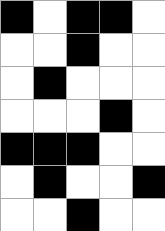[["black", "white", "black", "black", "white"], ["white", "white", "black", "white", "white"], ["white", "black", "white", "white", "white"], ["white", "white", "white", "black", "white"], ["black", "black", "black", "white", "white"], ["white", "black", "white", "white", "black"], ["white", "white", "black", "white", "white"]]